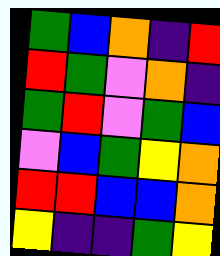[["green", "blue", "orange", "indigo", "red"], ["red", "green", "violet", "orange", "indigo"], ["green", "red", "violet", "green", "blue"], ["violet", "blue", "green", "yellow", "orange"], ["red", "red", "blue", "blue", "orange"], ["yellow", "indigo", "indigo", "green", "yellow"]]